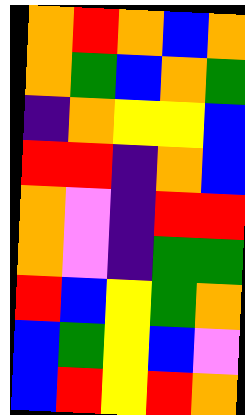[["orange", "red", "orange", "blue", "orange"], ["orange", "green", "blue", "orange", "green"], ["indigo", "orange", "yellow", "yellow", "blue"], ["red", "red", "indigo", "orange", "blue"], ["orange", "violet", "indigo", "red", "red"], ["orange", "violet", "indigo", "green", "green"], ["red", "blue", "yellow", "green", "orange"], ["blue", "green", "yellow", "blue", "violet"], ["blue", "red", "yellow", "red", "orange"]]